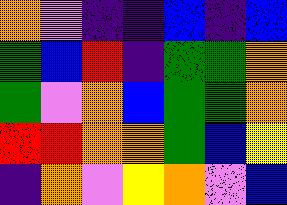[["orange", "violet", "indigo", "indigo", "blue", "indigo", "blue"], ["green", "blue", "red", "indigo", "green", "green", "orange"], ["green", "violet", "orange", "blue", "green", "green", "orange"], ["red", "red", "orange", "orange", "green", "blue", "yellow"], ["indigo", "orange", "violet", "yellow", "orange", "violet", "blue"]]